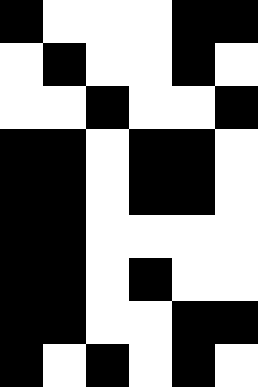[["black", "white", "white", "white", "black", "black"], ["white", "black", "white", "white", "black", "white"], ["white", "white", "black", "white", "white", "black"], ["black", "black", "white", "black", "black", "white"], ["black", "black", "white", "black", "black", "white"], ["black", "black", "white", "white", "white", "white"], ["black", "black", "white", "black", "white", "white"], ["black", "black", "white", "white", "black", "black"], ["black", "white", "black", "white", "black", "white"]]